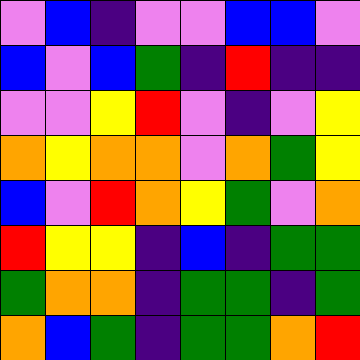[["violet", "blue", "indigo", "violet", "violet", "blue", "blue", "violet"], ["blue", "violet", "blue", "green", "indigo", "red", "indigo", "indigo"], ["violet", "violet", "yellow", "red", "violet", "indigo", "violet", "yellow"], ["orange", "yellow", "orange", "orange", "violet", "orange", "green", "yellow"], ["blue", "violet", "red", "orange", "yellow", "green", "violet", "orange"], ["red", "yellow", "yellow", "indigo", "blue", "indigo", "green", "green"], ["green", "orange", "orange", "indigo", "green", "green", "indigo", "green"], ["orange", "blue", "green", "indigo", "green", "green", "orange", "red"]]